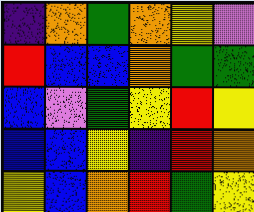[["indigo", "orange", "green", "orange", "yellow", "violet"], ["red", "blue", "blue", "orange", "green", "green"], ["blue", "violet", "green", "yellow", "red", "yellow"], ["blue", "blue", "yellow", "indigo", "red", "orange"], ["yellow", "blue", "orange", "red", "green", "yellow"]]